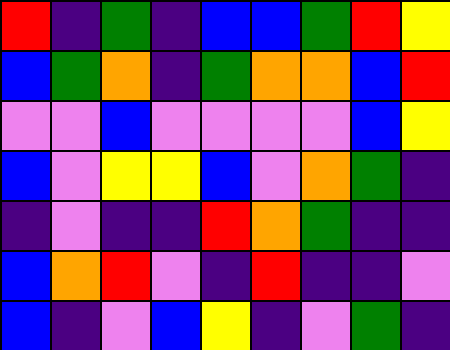[["red", "indigo", "green", "indigo", "blue", "blue", "green", "red", "yellow"], ["blue", "green", "orange", "indigo", "green", "orange", "orange", "blue", "red"], ["violet", "violet", "blue", "violet", "violet", "violet", "violet", "blue", "yellow"], ["blue", "violet", "yellow", "yellow", "blue", "violet", "orange", "green", "indigo"], ["indigo", "violet", "indigo", "indigo", "red", "orange", "green", "indigo", "indigo"], ["blue", "orange", "red", "violet", "indigo", "red", "indigo", "indigo", "violet"], ["blue", "indigo", "violet", "blue", "yellow", "indigo", "violet", "green", "indigo"]]